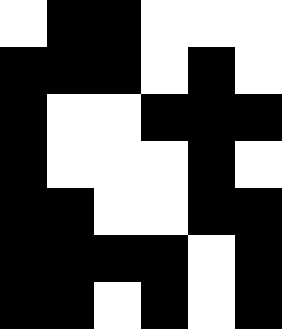[["white", "black", "black", "white", "white", "white"], ["black", "black", "black", "white", "black", "white"], ["black", "white", "white", "black", "black", "black"], ["black", "white", "white", "white", "black", "white"], ["black", "black", "white", "white", "black", "black"], ["black", "black", "black", "black", "white", "black"], ["black", "black", "white", "black", "white", "black"]]